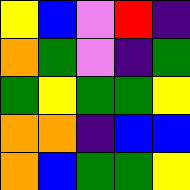[["yellow", "blue", "violet", "red", "indigo"], ["orange", "green", "violet", "indigo", "green"], ["green", "yellow", "green", "green", "yellow"], ["orange", "orange", "indigo", "blue", "blue"], ["orange", "blue", "green", "green", "yellow"]]